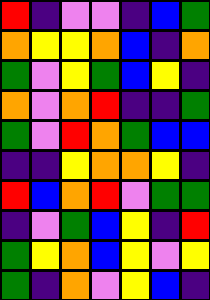[["red", "indigo", "violet", "violet", "indigo", "blue", "green"], ["orange", "yellow", "yellow", "orange", "blue", "indigo", "orange"], ["green", "violet", "yellow", "green", "blue", "yellow", "indigo"], ["orange", "violet", "orange", "red", "indigo", "indigo", "green"], ["green", "violet", "red", "orange", "green", "blue", "blue"], ["indigo", "indigo", "yellow", "orange", "orange", "yellow", "indigo"], ["red", "blue", "orange", "red", "violet", "green", "green"], ["indigo", "violet", "green", "blue", "yellow", "indigo", "red"], ["green", "yellow", "orange", "blue", "yellow", "violet", "yellow"], ["green", "indigo", "orange", "violet", "yellow", "blue", "indigo"]]